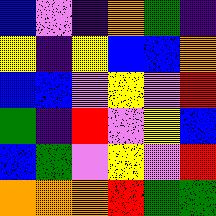[["blue", "violet", "indigo", "orange", "green", "indigo"], ["yellow", "indigo", "yellow", "blue", "blue", "orange"], ["blue", "blue", "violet", "yellow", "violet", "red"], ["green", "indigo", "red", "violet", "yellow", "blue"], ["blue", "green", "violet", "yellow", "violet", "red"], ["orange", "orange", "orange", "red", "green", "green"]]